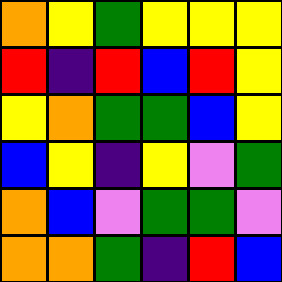[["orange", "yellow", "green", "yellow", "yellow", "yellow"], ["red", "indigo", "red", "blue", "red", "yellow"], ["yellow", "orange", "green", "green", "blue", "yellow"], ["blue", "yellow", "indigo", "yellow", "violet", "green"], ["orange", "blue", "violet", "green", "green", "violet"], ["orange", "orange", "green", "indigo", "red", "blue"]]